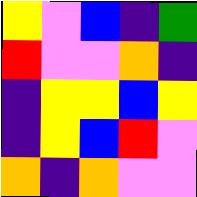[["yellow", "violet", "blue", "indigo", "green"], ["red", "violet", "violet", "orange", "indigo"], ["indigo", "yellow", "yellow", "blue", "yellow"], ["indigo", "yellow", "blue", "red", "violet"], ["orange", "indigo", "orange", "violet", "violet"]]